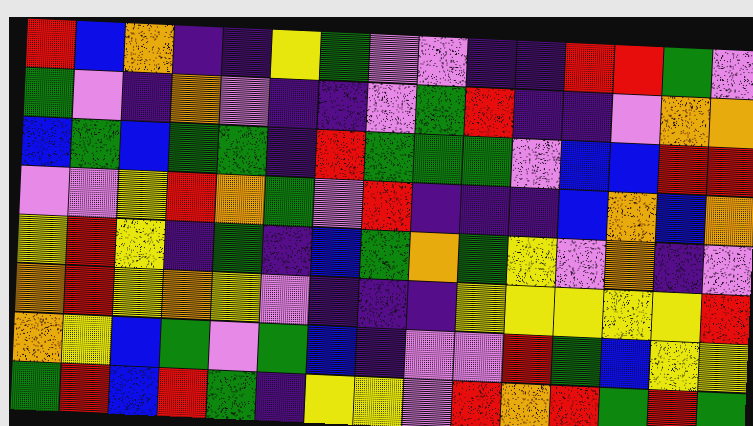[["red", "blue", "orange", "indigo", "indigo", "yellow", "green", "violet", "violet", "indigo", "indigo", "red", "red", "green", "violet"], ["green", "violet", "indigo", "orange", "violet", "indigo", "indigo", "violet", "green", "red", "indigo", "indigo", "violet", "orange", "orange"], ["blue", "green", "blue", "green", "green", "indigo", "red", "green", "green", "green", "violet", "blue", "blue", "red", "red"], ["violet", "violet", "yellow", "red", "orange", "green", "violet", "red", "indigo", "indigo", "indigo", "blue", "orange", "blue", "orange"], ["yellow", "red", "yellow", "indigo", "green", "indigo", "blue", "green", "orange", "green", "yellow", "violet", "orange", "indigo", "violet"], ["orange", "red", "yellow", "orange", "yellow", "violet", "indigo", "indigo", "indigo", "yellow", "yellow", "yellow", "yellow", "yellow", "red"], ["orange", "yellow", "blue", "green", "violet", "green", "blue", "indigo", "violet", "violet", "red", "green", "blue", "yellow", "yellow"], ["green", "red", "blue", "red", "green", "indigo", "yellow", "yellow", "violet", "red", "orange", "red", "green", "red", "green"]]